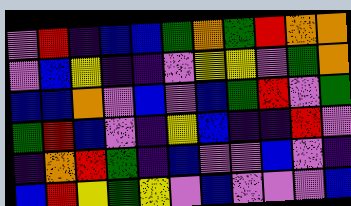[["violet", "red", "indigo", "blue", "blue", "green", "orange", "green", "red", "orange", "orange"], ["violet", "blue", "yellow", "indigo", "indigo", "violet", "yellow", "yellow", "violet", "green", "orange"], ["blue", "blue", "orange", "violet", "blue", "violet", "blue", "green", "red", "violet", "green"], ["green", "red", "blue", "violet", "indigo", "yellow", "blue", "indigo", "indigo", "red", "violet"], ["indigo", "orange", "red", "green", "indigo", "blue", "violet", "violet", "blue", "violet", "indigo"], ["blue", "red", "yellow", "green", "yellow", "violet", "blue", "violet", "violet", "violet", "blue"]]